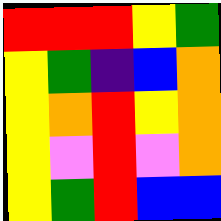[["red", "red", "red", "yellow", "green"], ["yellow", "green", "indigo", "blue", "orange"], ["yellow", "orange", "red", "yellow", "orange"], ["yellow", "violet", "red", "violet", "orange"], ["yellow", "green", "red", "blue", "blue"]]